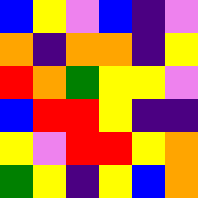[["blue", "yellow", "violet", "blue", "indigo", "violet"], ["orange", "indigo", "orange", "orange", "indigo", "yellow"], ["red", "orange", "green", "yellow", "yellow", "violet"], ["blue", "red", "red", "yellow", "indigo", "indigo"], ["yellow", "violet", "red", "red", "yellow", "orange"], ["green", "yellow", "indigo", "yellow", "blue", "orange"]]